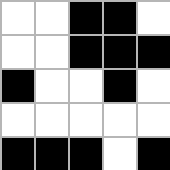[["white", "white", "black", "black", "white"], ["white", "white", "black", "black", "black"], ["black", "white", "white", "black", "white"], ["white", "white", "white", "white", "white"], ["black", "black", "black", "white", "black"]]